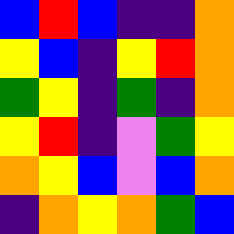[["blue", "red", "blue", "indigo", "indigo", "orange"], ["yellow", "blue", "indigo", "yellow", "red", "orange"], ["green", "yellow", "indigo", "green", "indigo", "orange"], ["yellow", "red", "indigo", "violet", "green", "yellow"], ["orange", "yellow", "blue", "violet", "blue", "orange"], ["indigo", "orange", "yellow", "orange", "green", "blue"]]